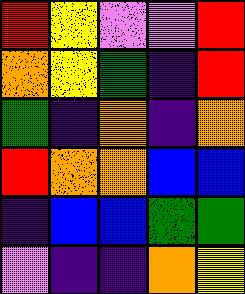[["red", "yellow", "violet", "violet", "red"], ["orange", "yellow", "green", "indigo", "red"], ["green", "indigo", "orange", "indigo", "orange"], ["red", "orange", "orange", "blue", "blue"], ["indigo", "blue", "blue", "green", "green"], ["violet", "indigo", "indigo", "orange", "yellow"]]